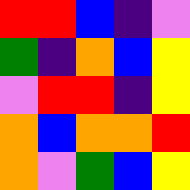[["red", "red", "blue", "indigo", "violet"], ["green", "indigo", "orange", "blue", "yellow"], ["violet", "red", "red", "indigo", "yellow"], ["orange", "blue", "orange", "orange", "red"], ["orange", "violet", "green", "blue", "yellow"]]